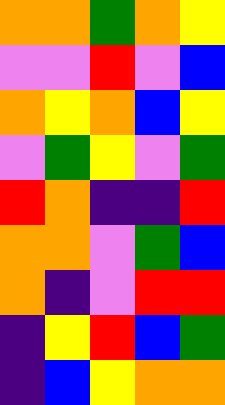[["orange", "orange", "green", "orange", "yellow"], ["violet", "violet", "red", "violet", "blue"], ["orange", "yellow", "orange", "blue", "yellow"], ["violet", "green", "yellow", "violet", "green"], ["red", "orange", "indigo", "indigo", "red"], ["orange", "orange", "violet", "green", "blue"], ["orange", "indigo", "violet", "red", "red"], ["indigo", "yellow", "red", "blue", "green"], ["indigo", "blue", "yellow", "orange", "orange"]]